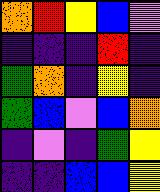[["orange", "red", "yellow", "blue", "violet"], ["indigo", "indigo", "indigo", "red", "indigo"], ["green", "orange", "indigo", "yellow", "indigo"], ["green", "blue", "violet", "blue", "orange"], ["indigo", "violet", "indigo", "green", "yellow"], ["indigo", "indigo", "blue", "blue", "yellow"]]